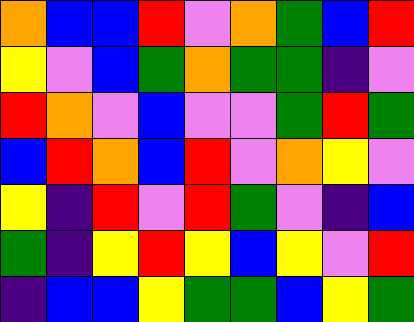[["orange", "blue", "blue", "red", "violet", "orange", "green", "blue", "red"], ["yellow", "violet", "blue", "green", "orange", "green", "green", "indigo", "violet"], ["red", "orange", "violet", "blue", "violet", "violet", "green", "red", "green"], ["blue", "red", "orange", "blue", "red", "violet", "orange", "yellow", "violet"], ["yellow", "indigo", "red", "violet", "red", "green", "violet", "indigo", "blue"], ["green", "indigo", "yellow", "red", "yellow", "blue", "yellow", "violet", "red"], ["indigo", "blue", "blue", "yellow", "green", "green", "blue", "yellow", "green"]]